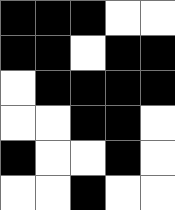[["black", "black", "black", "white", "white"], ["black", "black", "white", "black", "black"], ["white", "black", "black", "black", "black"], ["white", "white", "black", "black", "white"], ["black", "white", "white", "black", "white"], ["white", "white", "black", "white", "white"]]